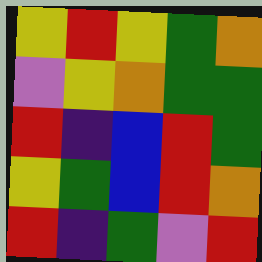[["yellow", "red", "yellow", "green", "orange"], ["violet", "yellow", "orange", "green", "green"], ["red", "indigo", "blue", "red", "green"], ["yellow", "green", "blue", "red", "orange"], ["red", "indigo", "green", "violet", "red"]]